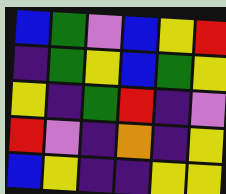[["blue", "green", "violet", "blue", "yellow", "red"], ["indigo", "green", "yellow", "blue", "green", "yellow"], ["yellow", "indigo", "green", "red", "indigo", "violet"], ["red", "violet", "indigo", "orange", "indigo", "yellow"], ["blue", "yellow", "indigo", "indigo", "yellow", "yellow"]]